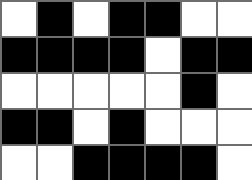[["white", "black", "white", "black", "black", "white", "white"], ["black", "black", "black", "black", "white", "black", "black"], ["white", "white", "white", "white", "white", "black", "white"], ["black", "black", "white", "black", "white", "white", "white"], ["white", "white", "black", "black", "black", "black", "white"]]